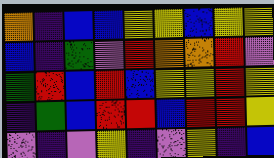[["orange", "indigo", "blue", "blue", "yellow", "yellow", "blue", "yellow", "yellow"], ["blue", "indigo", "green", "violet", "red", "orange", "orange", "red", "violet"], ["green", "red", "blue", "red", "blue", "yellow", "yellow", "red", "yellow"], ["indigo", "green", "blue", "red", "red", "blue", "red", "red", "yellow"], ["violet", "indigo", "violet", "yellow", "indigo", "violet", "yellow", "indigo", "blue"]]